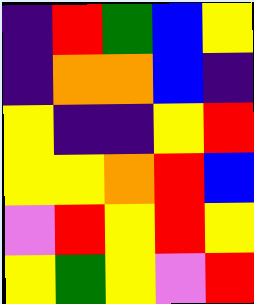[["indigo", "red", "green", "blue", "yellow"], ["indigo", "orange", "orange", "blue", "indigo"], ["yellow", "indigo", "indigo", "yellow", "red"], ["yellow", "yellow", "orange", "red", "blue"], ["violet", "red", "yellow", "red", "yellow"], ["yellow", "green", "yellow", "violet", "red"]]